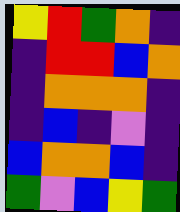[["yellow", "red", "green", "orange", "indigo"], ["indigo", "red", "red", "blue", "orange"], ["indigo", "orange", "orange", "orange", "indigo"], ["indigo", "blue", "indigo", "violet", "indigo"], ["blue", "orange", "orange", "blue", "indigo"], ["green", "violet", "blue", "yellow", "green"]]